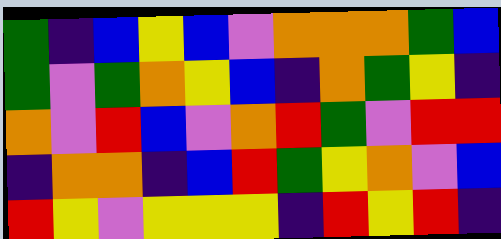[["green", "indigo", "blue", "yellow", "blue", "violet", "orange", "orange", "orange", "green", "blue"], ["green", "violet", "green", "orange", "yellow", "blue", "indigo", "orange", "green", "yellow", "indigo"], ["orange", "violet", "red", "blue", "violet", "orange", "red", "green", "violet", "red", "red"], ["indigo", "orange", "orange", "indigo", "blue", "red", "green", "yellow", "orange", "violet", "blue"], ["red", "yellow", "violet", "yellow", "yellow", "yellow", "indigo", "red", "yellow", "red", "indigo"]]